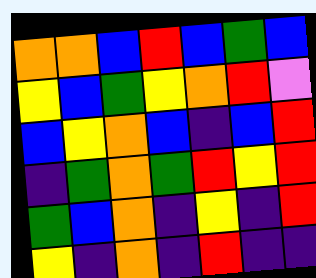[["orange", "orange", "blue", "red", "blue", "green", "blue"], ["yellow", "blue", "green", "yellow", "orange", "red", "violet"], ["blue", "yellow", "orange", "blue", "indigo", "blue", "red"], ["indigo", "green", "orange", "green", "red", "yellow", "red"], ["green", "blue", "orange", "indigo", "yellow", "indigo", "red"], ["yellow", "indigo", "orange", "indigo", "red", "indigo", "indigo"]]